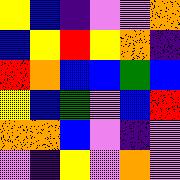[["yellow", "blue", "indigo", "violet", "violet", "orange"], ["blue", "yellow", "red", "yellow", "orange", "indigo"], ["red", "orange", "blue", "blue", "green", "blue"], ["yellow", "blue", "green", "violet", "blue", "red"], ["orange", "orange", "blue", "violet", "indigo", "violet"], ["violet", "indigo", "yellow", "violet", "orange", "violet"]]